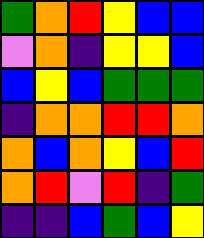[["green", "orange", "red", "yellow", "blue", "blue"], ["violet", "orange", "indigo", "yellow", "yellow", "blue"], ["blue", "yellow", "blue", "green", "green", "green"], ["indigo", "orange", "orange", "red", "red", "orange"], ["orange", "blue", "orange", "yellow", "blue", "red"], ["orange", "red", "violet", "red", "indigo", "green"], ["indigo", "indigo", "blue", "green", "blue", "yellow"]]